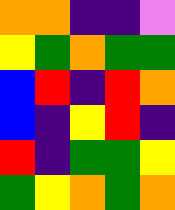[["orange", "orange", "indigo", "indigo", "violet"], ["yellow", "green", "orange", "green", "green"], ["blue", "red", "indigo", "red", "orange"], ["blue", "indigo", "yellow", "red", "indigo"], ["red", "indigo", "green", "green", "yellow"], ["green", "yellow", "orange", "green", "orange"]]